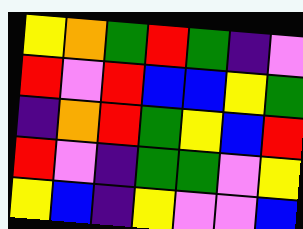[["yellow", "orange", "green", "red", "green", "indigo", "violet"], ["red", "violet", "red", "blue", "blue", "yellow", "green"], ["indigo", "orange", "red", "green", "yellow", "blue", "red"], ["red", "violet", "indigo", "green", "green", "violet", "yellow"], ["yellow", "blue", "indigo", "yellow", "violet", "violet", "blue"]]